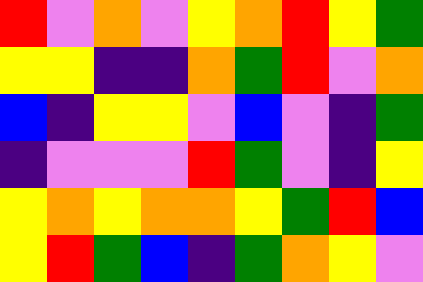[["red", "violet", "orange", "violet", "yellow", "orange", "red", "yellow", "green"], ["yellow", "yellow", "indigo", "indigo", "orange", "green", "red", "violet", "orange"], ["blue", "indigo", "yellow", "yellow", "violet", "blue", "violet", "indigo", "green"], ["indigo", "violet", "violet", "violet", "red", "green", "violet", "indigo", "yellow"], ["yellow", "orange", "yellow", "orange", "orange", "yellow", "green", "red", "blue"], ["yellow", "red", "green", "blue", "indigo", "green", "orange", "yellow", "violet"]]